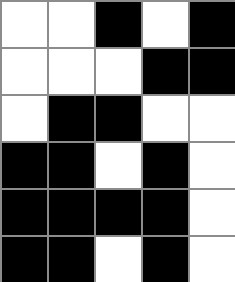[["white", "white", "black", "white", "black"], ["white", "white", "white", "black", "black"], ["white", "black", "black", "white", "white"], ["black", "black", "white", "black", "white"], ["black", "black", "black", "black", "white"], ["black", "black", "white", "black", "white"]]